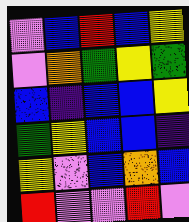[["violet", "blue", "red", "blue", "yellow"], ["violet", "orange", "green", "yellow", "green"], ["blue", "indigo", "blue", "blue", "yellow"], ["green", "yellow", "blue", "blue", "indigo"], ["yellow", "violet", "blue", "orange", "blue"], ["red", "violet", "violet", "red", "violet"]]